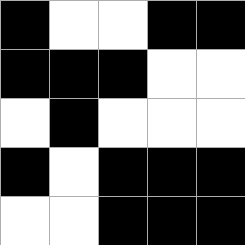[["black", "white", "white", "black", "black"], ["black", "black", "black", "white", "white"], ["white", "black", "white", "white", "white"], ["black", "white", "black", "black", "black"], ["white", "white", "black", "black", "black"]]